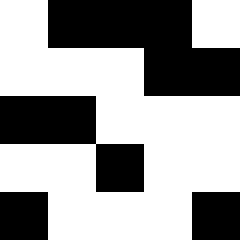[["white", "black", "black", "black", "white"], ["white", "white", "white", "black", "black"], ["black", "black", "white", "white", "white"], ["white", "white", "black", "white", "white"], ["black", "white", "white", "white", "black"]]